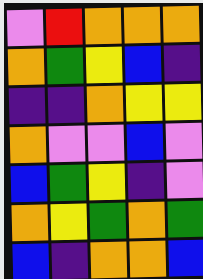[["violet", "red", "orange", "orange", "orange"], ["orange", "green", "yellow", "blue", "indigo"], ["indigo", "indigo", "orange", "yellow", "yellow"], ["orange", "violet", "violet", "blue", "violet"], ["blue", "green", "yellow", "indigo", "violet"], ["orange", "yellow", "green", "orange", "green"], ["blue", "indigo", "orange", "orange", "blue"]]